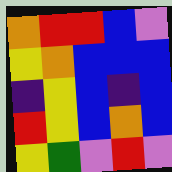[["orange", "red", "red", "blue", "violet"], ["yellow", "orange", "blue", "blue", "blue"], ["indigo", "yellow", "blue", "indigo", "blue"], ["red", "yellow", "blue", "orange", "blue"], ["yellow", "green", "violet", "red", "violet"]]